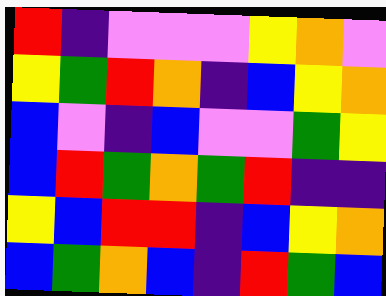[["red", "indigo", "violet", "violet", "violet", "yellow", "orange", "violet"], ["yellow", "green", "red", "orange", "indigo", "blue", "yellow", "orange"], ["blue", "violet", "indigo", "blue", "violet", "violet", "green", "yellow"], ["blue", "red", "green", "orange", "green", "red", "indigo", "indigo"], ["yellow", "blue", "red", "red", "indigo", "blue", "yellow", "orange"], ["blue", "green", "orange", "blue", "indigo", "red", "green", "blue"]]